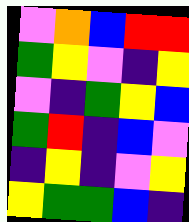[["violet", "orange", "blue", "red", "red"], ["green", "yellow", "violet", "indigo", "yellow"], ["violet", "indigo", "green", "yellow", "blue"], ["green", "red", "indigo", "blue", "violet"], ["indigo", "yellow", "indigo", "violet", "yellow"], ["yellow", "green", "green", "blue", "indigo"]]